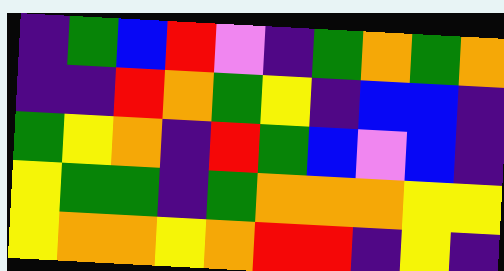[["indigo", "green", "blue", "red", "violet", "indigo", "green", "orange", "green", "orange"], ["indigo", "indigo", "red", "orange", "green", "yellow", "indigo", "blue", "blue", "indigo"], ["green", "yellow", "orange", "indigo", "red", "green", "blue", "violet", "blue", "indigo"], ["yellow", "green", "green", "indigo", "green", "orange", "orange", "orange", "yellow", "yellow"], ["yellow", "orange", "orange", "yellow", "orange", "red", "red", "indigo", "yellow", "indigo"]]